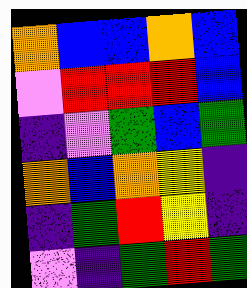[["orange", "blue", "blue", "orange", "blue"], ["violet", "red", "red", "red", "blue"], ["indigo", "violet", "green", "blue", "green"], ["orange", "blue", "orange", "yellow", "indigo"], ["indigo", "green", "red", "yellow", "indigo"], ["violet", "indigo", "green", "red", "green"]]